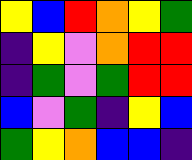[["yellow", "blue", "red", "orange", "yellow", "green"], ["indigo", "yellow", "violet", "orange", "red", "red"], ["indigo", "green", "violet", "green", "red", "red"], ["blue", "violet", "green", "indigo", "yellow", "blue"], ["green", "yellow", "orange", "blue", "blue", "indigo"]]